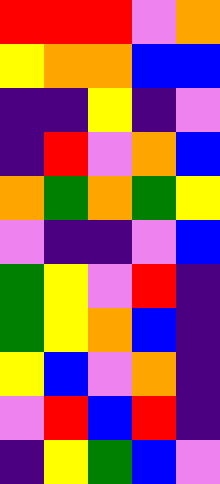[["red", "red", "red", "violet", "orange"], ["yellow", "orange", "orange", "blue", "blue"], ["indigo", "indigo", "yellow", "indigo", "violet"], ["indigo", "red", "violet", "orange", "blue"], ["orange", "green", "orange", "green", "yellow"], ["violet", "indigo", "indigo", "violet", "blue"], ["green", "yellow", "violet", "red", "indigo"], ["green", "yellow", "orange", "blue", "indigo"], ["yellow", "blue", "violet", "orange", "indigo"], ["violet", "red", "blue", "red", "indigo"], ["indigo", "yellow", "green", "blue", "violet"]]